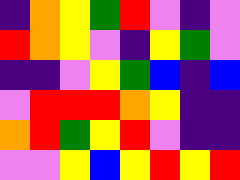[["indigo", "orange", "yellow", "green", "red", "violet", "indigo", "violet"], ["red", "orange", "yellow", "violet", "indigo", "yellow", "green", "violet"], ["indigo", "indigo", "violet", "yellow", "green", "blue", "indigo", "blue"], ["violet", "red", "red", "red", "orange", "yellow", "indigo", "indigo"], ["orange", "red", "green", "yellow", "red", "violet", "indigo", "indigo"], ["violet", "violet", "yellow", "blue", "yellow", "red", "yellow", "red"]]